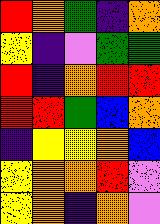[["red", "orange", "green", "indigo", "orange"], ["yellow", "indigo", "violet", "green", "green"], ["red", "indigo", "orange", "red", "red"], ["red", "red", "green", "blue", "orange"], ["indigo", "yellow", "yellow", "orange", "blue"], ["yellow", "orange", "orange", "red", "violet"], ["yellow", "orange", "indigo", "orange", "violet"]]